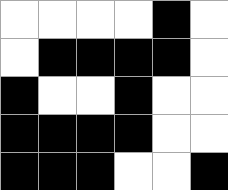[["white", "white", "white", "white", "black", "white"], ["white", "black", "black", "black", "black", "white"], ["black", "white", "white", "black", "white", "white"], ["black", "black", "black", "black", "white", "white"], ["black", "black", "black", "white", "white", "black"]]